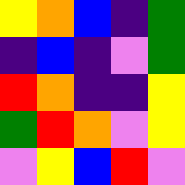[["yellow", "orange", "blue", "indigo", "green"], ["indigo", "blue", "indigo", "violet", "green"], ["red", "orange", "indigo", "indigo", "yellow"], ["green", "red", "orange", "violet", "yellow"], ["violet", "yellow", "blue", "red", "violet"]]